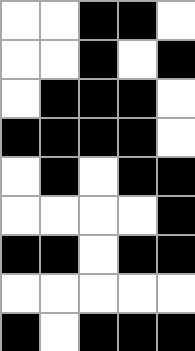[["white", "white", "black", "black", "white"], ["white", "white", "black", "white", "black"], ["white", "black", "black", "black", "white"], ["black", "black", "black", "black", "white"], ["white", "black", "white", "black", "black"], ["white", "white", "white", "white", "black"], ["black", "black", "white", "black", "black"], ["white", "white", "white", "white", "white"], ["black", "white", "black", "black", "black"]]